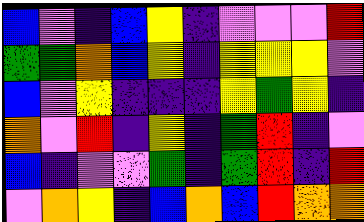[["blue", "violet", "indigo", "blue", "yellow", "indigo", "violet", "violet", "violet", "red"], ["green", "green", "orange", "blue", "yellow", "indigo", "yellow", "yellow", "yellow", "violet"], ["blue", "violet", "yellow", "indigo", "indigo", "indigo", "yellow", "green", "yellow", "indigo"], ["orange", "violet", "red", "indigo", "yellow", "indigo", "green", "red", "indigo", "violet"], ["blue", "indigo", "violet", "violet", "green", "indigo", "green", "red", "indigo", "red"], ["violet", "orange", "yellow", "indigo", "blue", "orange", "blue", "red", "orange", "orange"]]